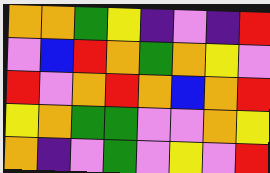[["orange", "orange", "green", "yellow", "indigo", "violet", "indigo", "red"], ["violet", "blue", "red", "orange", "green", "orange", "yellow", "violet"], ["red", "violet", "orange", "red", "orange", "blue", "orange", "red"], ["yellow", "orange", "green", "green", "violet", "violet", "orange", "yellow"], ["orange", "indigo", "violet", "green", "violet", "yellow", "violet", "red"]]